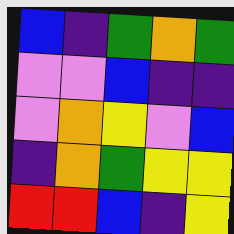[["blue", "indigo", "green", "orange", "green"], ["violet", "violet", "blue", "indigo", "indigo"], ["violet", "orange", "yellow", "violet", "blue"], ["indigo", "orange", "green", "yellow", "yellow"], ["red", "red", "blue", "indigo", "yellow"]]